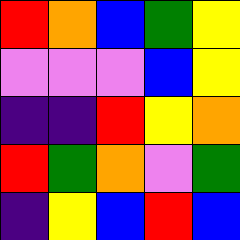[["red", "orange", "blue", "green", "yellow"], ["violet", "violet", "violet", "blue", "yellow"], ["indigo", "indigo", "red", "yellow", "orange"], ["red", "green", "orange", "violet", "green"], ["indigo", "yellow", "blue", "red", "blue"]]